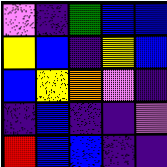[["violet", "indigo", "green", "blue", "blue"], ["yellow", "blue", "indigo", "yellow", "blue"], ["blue", "yellow", "orange", "violet", "indigo"], ["indigo", "blue", "indigo", "indigo", "violet"], ["red", "blue", "blue", "indigo", "indigo"]]